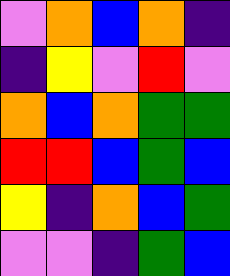[["violet", "orange", "blue", "orange", "indigo"], ["indigo", "yellow", "violet", "red", "violet"], ["orange", "blue", "orange", "green", "green"], ["red", "red", "blue", "green", "blue"], ["yellow", "indigo", "orange", "blue", "green"], ["violet", "violet", "indigo", "green", "blue"]]